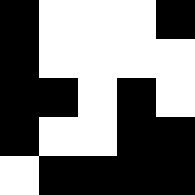[["black", "white", "white", "white", "black"], ["black", "white", "white", "white", "white"], ["black", "black", "white", "black", "white"], ["black", "white", "white", "black", "black"], ["white", "black", "black", "black", "black"]]